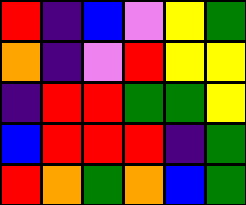[["red", "indigo", "blue", "violet", "yellow", "green"], ["orange", "indigo", "violet", "red", "yellow", "yellow"], ["indigo", "red", "red", "green", "green", "yellow"], ["blue", "red", "red", "red", "indigo", "green"], ["red", "orange", "green", "orange", "blue", "green"]]